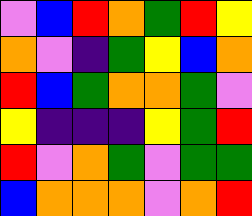[["violet", "blue", "red", "orange", "green", "red", "yellow"], ["orange", "violet", "indigo", "green", "yellow", "blue", "orange"], ["red", "blue", "green", "orange", "orange", "green", "violet"], ["yellow", "indigo", "indigo", "indigo", "yellow", "green", "red"], ["red", "violet", "orange", "green", "violet", "green", "green"], ["blue", "orange", "orange", "orange", "violet", "orange", "red"]]